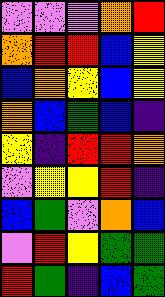[["violet", "violet", "violet", "orange", "red"], ["orange", "red", "red", "blue", "yellow"], ["blue", "orange", "yellow", "blue", "yellow"], ["orange", "blue", "green", "blue", "indigo"], ["yellow", "indigo", "red", "red", "orange"], ["violet", "yellow", "yellow", "red", "indigo"], ["blue", "green", "violet", "orange", "blue"], ["violet", "red", "yellow", "green", "green"], ["red", "green", "indigo", "blue", "green"]]